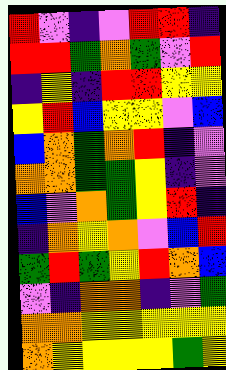[["red", "violet", "indigo", "violet", "red", "red", "indigo"], ["red", "red", "green", "orange", "green", "violet", "red"], ["indigo", "yellow", "indigo", "red", "red", "yellow", "yellow"], ["yellow", "red", "blue", "yellow", "yellow", "violet", "blue"], ["blue", "orange", "green", "orange", "red", "indigo", "violet"], ["orange", "orange", "green", "green", "yellow", "indigo", "violet"], ["blue", "violet", "orange", "green", "yellow", "red", "indigo"], ["indigo", "orange", "yellow", "orange", "violet", "blue", "red"], ["green", "red", "green", "yellow", "red", "orange", "blue"], ["violet", "indigo", "orange", "orange", "indigo", "violet", "green"], ["orange", "orange", "yellow", "yellow", "yellow", "yellow", "yellow"], ["orange", "yellow", "yellow", "yellow", "yellow", "green", "yellow"]]